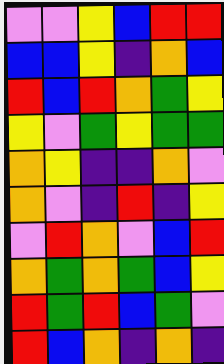[["violet", "violet", "yellow", "blue", "red", "red"], ["blue", "blue", "yellow", "indigo", "orange", "blue"], ["red", "blue", "red", "orange", "green", "yellow"], ["yellow", "violet", "green", "yellow", "green", "green"], ["orange", "yellow", "indigo", "indigo", "orange", "violet"], ["orange", "violet", "indigo", "red", "indigo", "yellow"], ["violet", "red", "orange", "violet", "blue", "red"], ["orange", "green", "orange", "green", "blue", "yellow"], ["red", "green", "red", "blue", "green", "violet"], ["red", "blue", "orange", "indigo", "orange", "indigo"]]